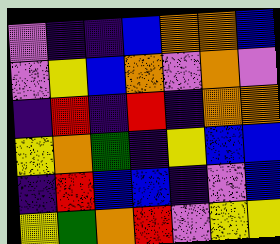[["violet", "indigo", "indigo", "blue", "orange", "orange", "blue"], ["violet", "yellow", "blue", "orange", "violet", "orange", "violet"], ["indigo", "red", "indigo", "red", "indigo", "orange", "orange"], ["yellow", "orange", "green", "indigo", "yellow", "blue", "blue"], ["indigo", "red", "blue", "blue", "indigo", "violet", "blue"], ["yellow", "green", "orange", "red", "violet", "yellow", "yellow"]]